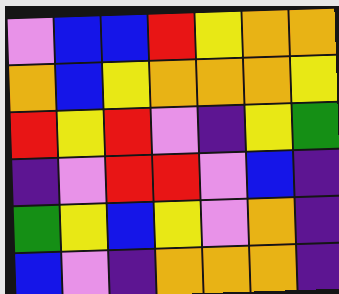[["violet", "blue", "blue", "red", "yellow", "orange", "orange"], ["orange", "blue", "yellow", "orange", "orange", "orange", "yellow"], ["red", "yellow", "red", "violet", "indigo", "yellow", "green"], ["indigo", "violet", "red", "red", "violet", "blue", "indigo"], ["green", "yellow", "blue", "yellow", "violet", "orange", "indigo"], ["blue", "violet", "indigo", "orange", "orange", "orange", "indigo"]]